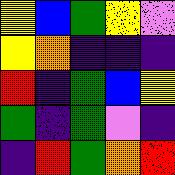[["yellow", "blue", "green", "yellow", "violet"], ["yellow", "orange", "indigo", "indigo", "indigo"], ["red", "indigo", "green", "blue", "yellow"], ["green", "indigo", "green", "violet", "indigo"], ["indigo", "red", "green", "orange", "red"]]